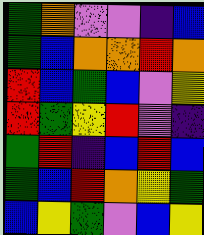[["green", "orange", "violet", "violet", "indigo", "blue"], ["green", "blue", "orange", "orange", "red", "orange"], ["red", "blue", "green", "blue", "violet", "yellow"], ["red", "green", "yellow", "red", "violet", "indigo"], ["green", "red", "indigo", "blue", "red", "blue"], ["green", "blue", "red", "orange", "yellow", "green"], ["blue", "yellow", "green", "violet", "blue", "yellow"]]